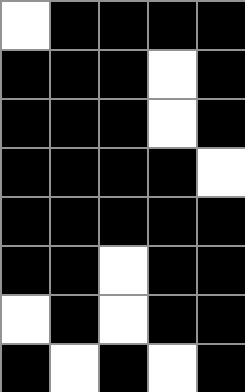[["white", "black", "black", "black", "black"], ["black", "black", "black", "white", "black"], ["black", "black", "black", "white", "black"], ["black", "black", "black", "black", "white"], ["black", "black", "black", "black", "black"], ["black", "black", "white", "black", "black"], ["white", "black", "white", "black", "black"], ["black", "white", "black", "white", "black"]]